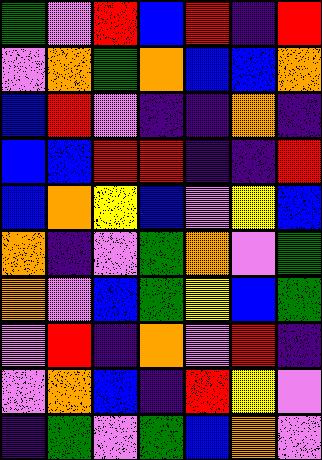[["green", "violet", "red", "blue", "red", "indigo", "red"], ["violet", "orange", "green", "orange", "blue", "blue", "orange"], ["blue", "red", "violet", "indigo", "indigo", "orange", "indigo"], ["blue", "blue", "red", "red", "indigo", "indigo", "red"], ["blue", "orange", "yellow", "blue", "violet", "yellow", "blue"], ["orange", "indigo", "violet", "green", "orange", "violet", "green"], ["orange", "violet", "blue", "green", "yellow", "blue", "green"], ["violet", "red", "indigo", "orange", "violet", "red", "indigo"], ["violet", "orange", "blue", "indigo", "red", "yellow", "violet"], ["indigo", "green", "violet", "green", "blue", "orange", "violet"]]